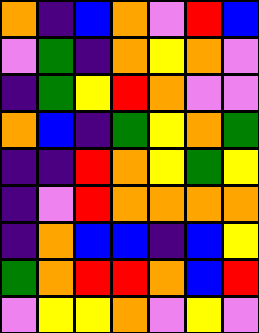[["orange", "indigo", "blue", "orange", "violet", "red", "blue"], ["violet", "green", "indigo", "orange", "yellow", "orange", "violet"], ["indigo", "green", "yellow", "red", "orange", "violet", "violet"], ["orange", "blue", "indigo", "green", "yellow", "orange", "green"], ["indigo", "indigo", "red", "orange", "yellow", "green", "yellow"], ["indigo", "violet", "red", "orange", "orange", "orange", "orange"], ["indigo", "orange", "blue", "blue", "indigo", "blue", "yellow"], ["green", "orange", "red", "red", "orange", "blue", "red"], ["violet", "yellow", "yellow", "orange", "violet", "yellow", "violet"]]